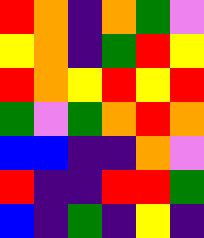[["red", "orange", "indigo", "orange", "green", "violet"], ["yellow", "orange", "indigo", "green", "red", "yellow"], ["red", "orange", "yellow", "red", "yellow", "red"], ["green", "violet", "green", "orange", "red", "orange"], ["blue", "blue", "indigo", "indigo", "orange", "violet"], ["red", "indigo", "indigo", "red", "red", "green"], ["blue", "indigo", "green", "indigo", "yellow", "indigo"]]